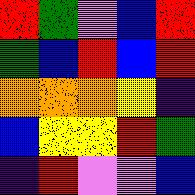[["red", "green", "violet", "blue", "red"], ["green", "blue", "red", "blue", "red"], ["orange", "orange", "orange", "yellow", "indigo"], ["blue", "yellow", "yellow", "red", "green"], ["indigo", "red", "violet", "violet", "blue"]]